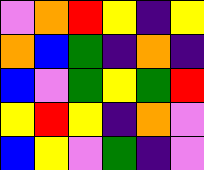[["violet", "orange", "red", "yellow", "indigo", "yellow"], ["orange", "blue", "green", "indigo", "orange", "indigo"], ["blue", "violet", "green", "yellow", "green", "red"], ["yellow", "red", "yellow", "indigo", "orange", "violet"], ["blue", "yellow", "violet", "green", "indigo", "violet"]]